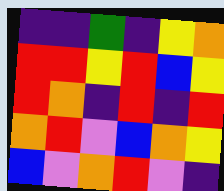[["indigo", "indigo", "green", "indigo", "yellow", "orange"], ["red", "red", "yellow", "red", "blue", "yellow"], ["red", "orange", "indigo", "red", "indigo", "red"], ["orange", "red", "violet", "blue", "orange", "yellow"], ["blue", "violet", "orange", "red", "violet", "indigo"]]